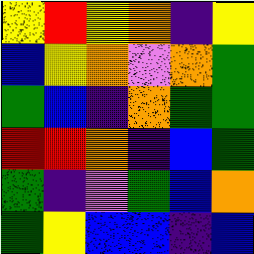[["yellow", "red", "yellow", "orange", "indigo", "yellow"], ["blue", "yellow", "orange", "violet", "orange", "green"], ["green", "blue", "indigo", "orange", "green", "green"], ["red", "red", "orange", "indigo", "blue", "green"], ["green", "indigo", "violet", "green", "blue", "orange"], ["green", "yellow", "blue", "blue", "indigo", "blue"]]